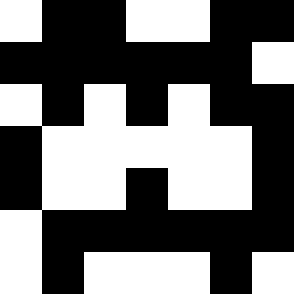[["white", "black", "black", "white", "white", "black", "black"], ["black", "black", "black", "black", "black", "black", "white"], ["white", "black", "white", "black", "white", "black", "black"], ["black", "white", "white", "white", "white", "white", "black"], ["black", "white", "white", "black", "white", "white", "black"], ["white", "black", "black", "black", "black", "black", "black"], ["white", "black", "white", "white", "white", "black", "white"]]